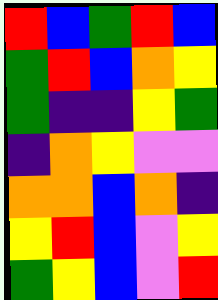[["red", "blue", "green", "red", "blue"], ["green", "red", "blue", "orange", "yellow"], ["green", "indigo", "indigo", "yellow", "green"], ["indigo", "orange", "yellow", "violet", "violet"], ["orange", "orange", "blue", "orange", "indigo"], ["yellow", "red", "blue", "violet", "yellow"], ["green", "yellow", "blue", "violet", "red"]]